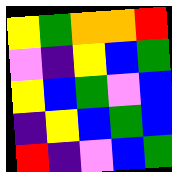[["yellow", "green", "orange", "orange", "red"], ["violet", "indigo", "yellow", "blue", "green"], ["yellow", "blue", "green", "violet", "blue"], ["indigo", "yellow", "blue", "green", "blue"], ["red", "indigo", "violet", "blue", "green"]]